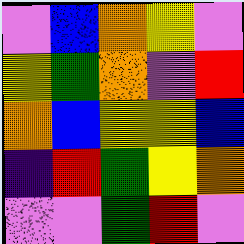[["violet", "blue", "orange", "yellow", "violet"], ["yellow", "green", "orange", "violet", "red"], ["orange", "blue", "yellow", "yellow", "blue"], ["indigo", "red", "green", "yellow", "orange"], ["violet", "violet", "green", "red", "violet"]]